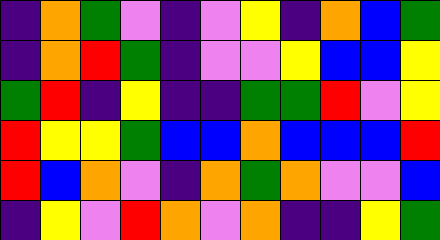[["indigo", "orange", "green", "violet", "indigo", "violet", "yellow", "indigo", "orange", "blue", "green"], ["indigo", "orange", "red", "green", "indigo", "violet", "violet", "yellow", "blue", "blue", "yellow"], ["green", "red", "indigo", "yellow", "indigo", "indigo", "green", "green", "red", "violet", "yellow"], ["red", "yellow", "yellow", "green", "blue", "blue", "orange", "blue", "blue", "blue", "red"], ["red", "blue", "orange", "violet", "indigo", "orange", "green", "orange", "violet", "violet", "blue"], ["indigo", "yellow", "violet", "red", "orange", "violet", "orange", "indigo", "indigo", "yellow", "green"]]